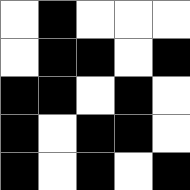[["white", "black", "white", "white", "white"], ["white", "black", "black", "white", "black"], ["black", "black", "white", "black", "white"], ["black", "white", "black", "black", "white"], ["black", "white", "black", "white", "black"]]